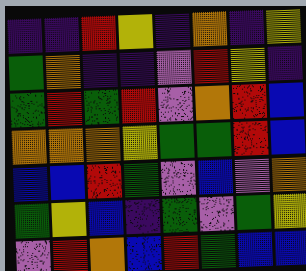[["indigo", "indigo", "red", "yellow", "indigo", "orange", "indigo", "yellow"], ["green", "orange", "indigo", "indigo", "violet", "red", "yellow", "indigo"], ["green", "red", "green", "red", "violet", "orange", "red", "blue"], ["orange", "orange", "orange", "yellow", "green", "green", "red", "blue"], ["blue", "blue", "red", "green", "violet", "blue", "violet", "orange"], ["green", "yellow", "blue", "indigo", "green", "violet", "green", "yellow"], ["violet", "red", "orange", "blue", "red", "green", "blue", "blue"]]